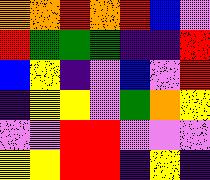[["orange", "orange", "red", "orange", "red", "blue", "violet"], ["red", "green", "green", "green", "indigo", "indigo", "red"], ["blue", "yellow", "indigo", "violet", "blue", "violet", "red"], ["indigo", "yellow", "yellow", "violet", "green", "orange", "yellow"], ["violet", "violet", "red", "red", "violet", "violet", "violet"], ["yellow", "yellow", "red", "red", "indigo", "yellow", "indigo"]]